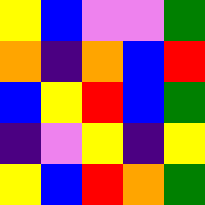[["yellow", "blue", "violet", "violet", "green"], ["orange", "indigo", "orange", "blue", "red"], ["blue", "yellow", "red", "blue", "green"], ["indigo", "violet", "yellow", "indigo", "yellow"], ["yellow", "blue", "red", "orange", "green"]]